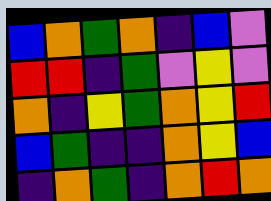[["blue", "orange", "green", "orange", "indigo", "blue", "violet"], ["red", "red", "indigo", "green", "violet", "yellow", "violet"], ["orange", "indigo", "yellow", "green", "orange", "yellow", "red"], ["blue", "green", "indigo", "indigo", "orange", "yellow", "blue"], ["indigo", "orange", "green", "indigo", "orange", "red", "orange"]]